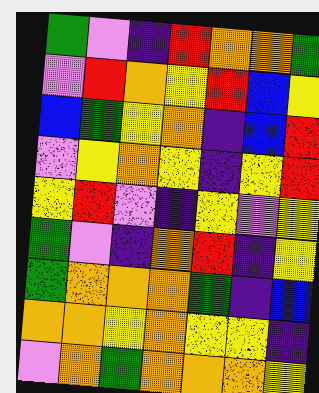[["green", "violet", "indigo", "red", "orange", "orange", "green"], ["violet", "red", "orange", "yellow", "red", "blue", "yellow"], ["blue", "green", "yellow", "orange", "indigo", "blue", "red"], ["violet", "yellow", "orange", "yellow", "indigo", "yellow", "red"], ["yellow", "red", "violet", "indigo", "yellow", "violet", "yellow"], ["green", "violet", "indigo", "orange", "red", "indigo", "yellow"], ["green", "orange", "orange", "orange", "green", "indigo", "blue"], ["orange", "orange", "yellow", "orange", "yellow", "yellow", "indigo"], ["violet", "orange", "green", "orange", "orange", "orange", "yellow"]]